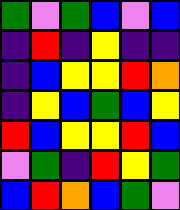[["green", "violet", "green", "blue", "violet", "blue"], ["indigo", "red", "indigo", "yellow", "indigo", "indigo"], ["indigo", "blue", "yellow", "yellow", "red", "orange"], ["indigo", "yellow", "blue", "green", "blue", "yellow"], ["red", "blue", "yellow", "yellow", "red", "blue"], ["violet", "green", "indigo", "red", "yellow", "green"], ["blue", "red", "orange", "blue", "green", "violet"]]